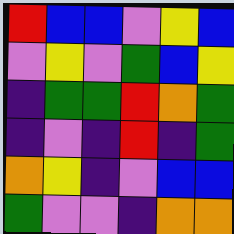[["red", "blue", "blue", "violet", "yellow", "blue"], ["violet", "yellow", "violet", "green", "blue", "yellow"], ["indigo", "green", "green", "red", "orange", "green"], ["indigo", "violet", "indigo", "red", "indigo", "green"], ["orange", "yellow", "indigo", "violet", "blue", "blue"], ["green", "violet", "violet", "indigo", "orange", "orange"]]